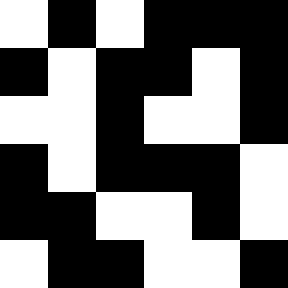[["white", "black", "white", "black", "black", "black"], ["black", "white", "black", "black", "white", "black"], ["white", "white", "black", "white", "white", "black"], ["black", "white", "black", "black", "black", "white"], ["black", "black", "white", "white", "black", "white"], ["white", "black", "black", "white", "white", "black"]]